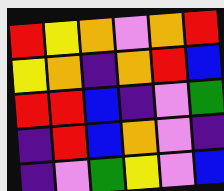[["red", "yellow", "orange", "violet", "orange", "red"], ["yellow", "orange", "indigo", "orange", "red", "blue"], ["red", "red", "blue", "indigo", "violet", "green"], ["indigo", "red", "blue", "orange", "violet", "indigo"], ["indigo", "violet", "green", "yellow", "violet", "blue"]]